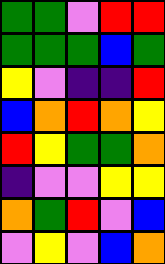[["green", "green", "violet", "red", "red"], ["green", "green", "green", "blue", "green"], ["yellow", "violet", "indigo", "indigo", "red"], ["blue", "orange", "red", "orange", "yellow"], ["red", "yellow", "green", "green", "orange"], ["indigo", "violet", "violet", "yellow", "yellow"], ["orange", "green", "red", "violet", "blue"], ["violet", "yellow", "violet", "blue", "orange"]]